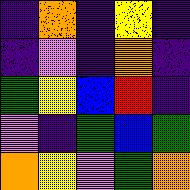[["indigo", "orange", "indigo", "yellow", "indigo"], ["indigo", "violet", "indigo", "orange", "indigo"], ["green", "yellow", "blue", "red", "indigo"], ["violet", "indigo", "green", "blue", "green"], ["orange", "yellow", "violet", "green", "orange"]]